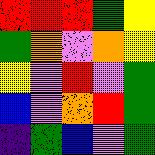[["red", "red", "red", "green", "yellow"], ["green", "orange", "violet", "orange", "yellow"], ["yellow", "violet", "red", "violet", "green"], ["blue", "violet", "orange", "red", "green"], ["indigo", "green", "blue", "violet", "green"]]